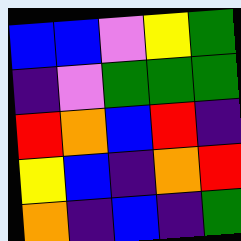[["blue", "blue", "violet", "yellow", "green"], ["indigo", "violet", "green", "green", "green"], ["red", "orange", "blue", "red", "indigo"], ["yellow", "blue", "indigo", "orange", "red"], ["orange", "indigo", "blue", "indigo", "green"]]